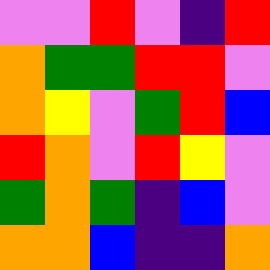[["violet", "violet", "red", "violet", "indigo", "red"], ["orange", "green", "green", "red", "red", "violet"], ["orange", "yellow", "violet", "green", "red", "blue"], ["red", "orange", "violet", "red", "yellow", "violet"], ["green", "orange", "green", "indigo", "blue", "violet"], ["orange", "orange", "blue", "indigo", "indigo", "orange"]]